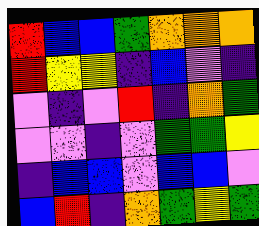[["red", "blue", "blue", "green", "orange", "orange", "orange"], ["red", "yellow", "yellow", "indigo", "blue", "violet", "indigo"], ["violet", "indigo", "violet", "red", "indigo", "orange", "green"], ["violet", "violet", "indigo", "violet", "green", "green", "yellow"], ["indigo", "blue", "blue", "violet", "blue", "blue", "violet"], ["blue", "red", "indigo", "orange", "green", "yellow", "green"]]